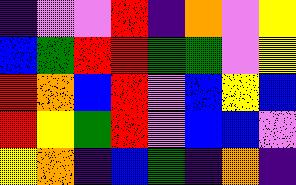[["indigo", "violet", "violet", "red", "indigo", "orange", "violet", "yellow"], ["blue", "green", "red", "red", "green", "green", "violet", "yellow"], ["red", "orange", "blue", "red", "violet", "blue", "yellow", "blue"], ["red", "yellow", "green", "red", "violet", "blue", "blue", "violet"], ["yellow", "orange", "indigo", "blue", "green", "indigo", "orange", "indigo"]]